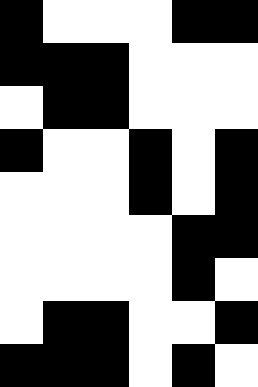[["black", "white", "white", "white", "black", "black"], ["black", "black", "black", "white", "white", "white"], ["white", "black", "black", "white", "white", "white"], ["black", "white", "white", "black", "white", "black"], ["white", "white", "white", "black", "white", "black"], ["white", "white", "white", "white", "black", "black"], ["white", "white", "white", "white", "black", "white"], ["white", "black", "black", "white", "white", "black"], ["black", "black", "black", "white", "black", "white"]]